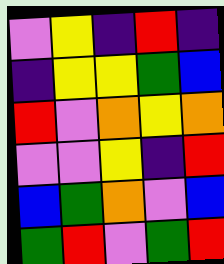[["violet", "yellow", "indigo", "red", "indigo"], ["indigo", "yellow", "yellow", "green", "blue"], ["red", "violet", "orange", "yellow", "orange"], ["violet", "violet", "yellow", "indigo", "red"], ["blue", "green", "orange", "violet", "blue"], ["green", "red", "violet", "green", "red"]]